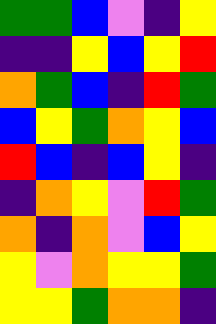[["green", "green", "blue", "violet", "indigo", "yellow"], ["indigo", "indigo", "yellow", "blue", "yellow", "red"], ["orange", "green", "blue", "indigo", "red", "green"], ["blue", "yellow", "green", "orange", "yellow", "blue"], ["red", "blue", "indigo", "blue", "yellow", "indigo"], ["indigo", "orange", "yellow", "violet", "red", "green"], ["orange", "indigo", "orange", "violet", "blue", "yellow"], ["yellow", "violet", "orange", "yellow", "yellow", "green"], ["yellow", "yellow", "green", "orange", "orange", "indigo"]]